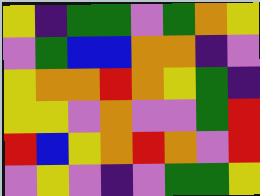[["yellow", "indigo", "green", "green", "violet", "green", "orange", "yellow"], ["violet", "green", "blue", "blue", "orange", "orange", "indigo", "violet"], ["yellow", "orange", "orange", "red", "orange", "yellow", "green", "indigo"], ["yellow", "yellow", "violet", "orange", "violet", "violet", "green", "red"], ["red", "blue", "yellow", "orange", "red", "orange", "violet", "red"], ["violet", "yellow", "violet", "indigo", "violet", "green", "green", "yellow"]]